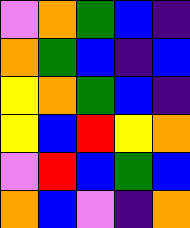[["violet", "orange", "green", "blue", "indigo"], ["orange", "green", "blue", "indigo", "blue"], ["yellow", "orange", "green", "blue", "indigo"], ["yellow", "blue", "red", "yellow", "orange"], ["violet", "red", "blue", "green", "blue"], ["orange", "blue", "violet", "indigo", "orange"]]